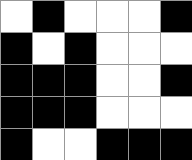[["white", "black", "white", "white", "white", "black"], ["black", "white", "black", "white", "white", "white"], ["black", "black", "black", "white", "white", "black"], ["black", "black", "black", "white", "white", "white"], ["black", "white", "white", "black", "black", "black"]]